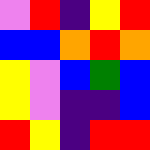[["violet", "red", "indigo", "yellow", "red"], ["blue", "blue", "orange", "red", "orange"], ["yellow", "violet", "blue", "green", "blue"], ["yellow", "violet", "indigo", "indigo", "blue"], ["red", "yellow", "indigo", "red", "red"]]